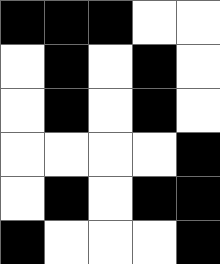[["black", "black", "black", "white", "white"], ["white", "black", "white", "black", "white"], ["white", "black", "white", "black", "white"], ["white", "white", "white", "white", "black"], ["white", "black", "white", "black", "black"], ["black", "white", "white", "white", "black"]]